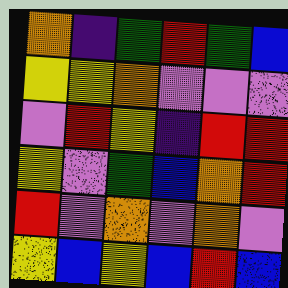[["orange", "indigo", "green", "red", "green", "blue"], ["yellow", "yellow", "orange", "violet", "violet", "violet"], ["violet", "red", "yellow", "indigo", "red", "red"], ["yellow", "violet", "green", "blue", "orange", "red"], ["red", "violet", "orange", "violet", "orange", "violet"], ["yellow", "blue", "yellow", "blue", "red", "blue"]]